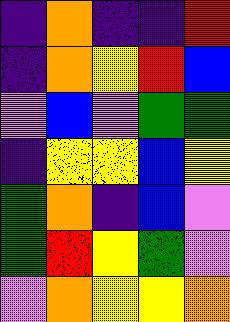[["indigo", "orange", "indigo", "indigo", "red"], ["indigo", "orange", "yellow", "red", "blue"], ["violet", "blue", "violet", "green", "green"], ["indigo", "yellow", "yellow", "blue", "yellow"], ["green", "orange", "indigo", "blue", "violet"], ["green", "red", "yellow", "green", "violet"], ["violet", "orange", "yellow", "yellow", "orange"]]